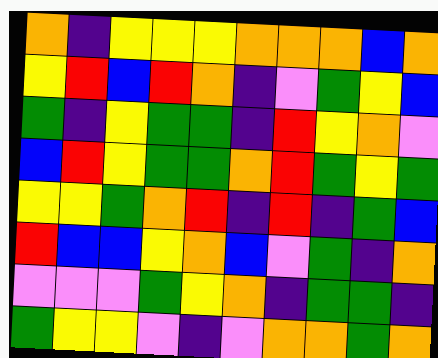[["orange", "indigo", "yellow", "yellow", "yellow", "orange", "orange", "orange", "blue", "orange"], ["yellow", "red", "blue", "red", "orange", "indigo", "violet", "green", "yellow", "blue"], ["green", "indigo", "yellow", "green", "green", "indigo", "red", "yellow", "orange", "violet"], ["blue", "red", "yellow", "green", "green", "orange", "red", "green", "yellow", "green"], ["yellow", "yellow", "green", "orange", "red", "indigo", "red", "indigo", "green", "blue"], ["red", "blue", "blue", "yellow", "orange", "blue", "violet", "green", "indigo", "orange"], ["violet", "violet", "violet", "green", "yellow", "orange", "indigo", "green", "green", "indigo"], ["green", "yellow", "yellow", "violet", "indigo", "violet", "orange", "orange", "green", "orange"]]